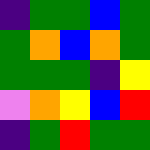[["indigo", "green", "green", "blue", "green"], ["green", "orange", "blue", "orange", "green"], ["green", "green", "green", "indigo", "yellow"], ["violet", "orange", "yellow", "blue", "red"], ["indigo", "green", "red", "green", "green"]]